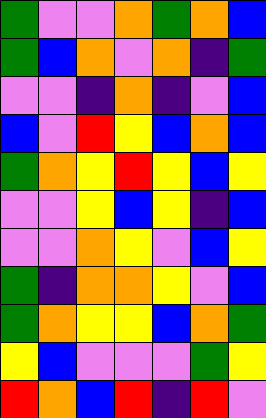[["green", "violet", "violet", "orange", "green", "orange", "blue"], ["green", "blue", "orange", "violet", "orange", "indigo", "green"], ["violet", "violet", "indigo", "orange", "indigo", "violet", "blue"], ["blue", "violet", "red", "yellow", "blue", "orange", "blue"], ["green", "orange", "yellow", "red", "yellow", "blue", "yellow"], ["violet", "violet", "yellow", "blue", "yellow", "indigo", "blue"], ["violet", "violet", "orange", "yellow", "violet", "blue", "yellow"], ["green", "indigo", "orange", "orange", "yellow", "violet", "blue"], ["green", "orange", "yellow", "yellow", "blue", "orange", "green"], ["yellow", "blue", "violet", "violet", "violet", "green", "yellow"], ["red", "orange", "blue", "red", "indigo", "red", "violet"]]